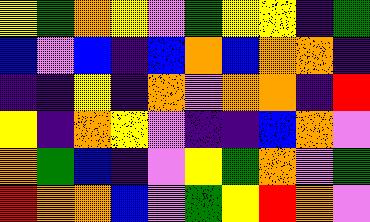[["yellow", "green", "orange", "yellow", "violet", "green", "yellow", "yellow", "indigo", "green"], ["blue", "violet", "blue", "indigo", "blue", "orange", "blue", "orange", "orange", "indigo"], ["indigo", "indigo", "yellow", "indigo", "orange", "violet", "orange", "orange", "indigo", "red"], ["yellow", "indigo", "orange", "yellow", "violet", "indigo", "indigo", "blue", "orange", "violet"], ["orange", "green", "blue", "indigo", "violet", "yellow", "green", "orange", "violet", "green"], ["red", "orange", "orange", "blue", "violet", "green", "yellow", "red", "orange", "violet"]]